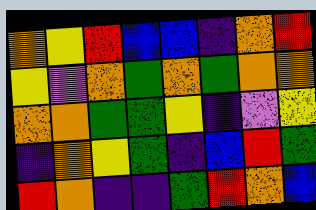[["orange", "yellow", "red", "blue", "blue", "indigo", "orange", "red"], ["yellow", "violet", "orange", "green", "orange", "green", "orange", "orange"], ["orange", "orange", "green", "green", "yellow", "indigo", "violet", "yellow"], ["indigo", "orange", "yellow", "green", "indigo", "blue", "red", "green"], ["red", "orange", "indigo", "indigo", "green", "red", "orange", "blue"]]